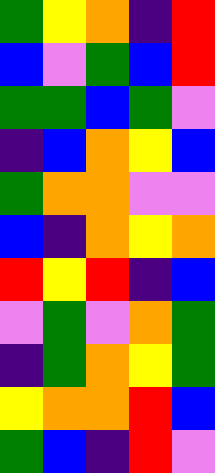[["green", "yellow", "orange", "indigo", "red"], ["blue", "violet", "green", "blue", "red"], ["green", "green", "blue", "green", "violet"], ["indigo", "blue", "orange", "yellow", "blue"], ["green", "orange", "orange", "violet", "violet"], ["blue", "indigo", "orange", "yellow", "orange"], ["red", "yellow", "red", "indigo", "blue"], ["violet", "green", "violet", "orange", "green"], ["indigo", "green", "orange", "yellow", "green"], ["yellow", "orange", "orange", "red", "blue"], ["green", "blue", "indigo", "red", "violet"]]